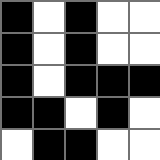[["black", "white", "black", "white", "white"], ["black", "white", "black", "white", "white"], ["black", "white", "black", "black", "black"], ["black", "black", "white", "black", "white"], ["white", "black", "black", "white", "white"]]